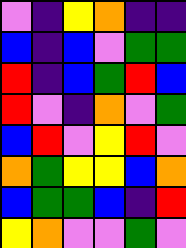[["violet", "indigo", "yellow", "orange", "indigo", "indigo"], ["blue", "indigo", "blue", "violet", "green", "green"], ["red", "indigo", "blue", "green", "red", "blue"], ["red", "violet", "indigo", "orange", "violet", "green"], ["blue", "red", "violet", "yellow", "red", "violet"], ["orange", "green", "yellow", "yellow", "blue", "orange"], ["blue", "green", "green", "blue", "indigo", "red"], ["yellow", "orange", "violet", "violet", "green", "violet"]]